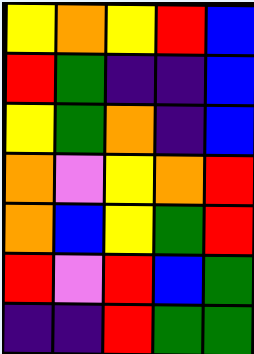[["yellow", "orange", "yellow", "red", "blue"], ["red", "green", "indigo", "indigo", "blue"], ["yellow", "green", "orange", "indigo", "blue"], ["orange", "violet", "yellow", "orange", "red"], ["orange", "blue", "yellow", "green", "red"], ["red", "violet", "red", "blue", "green"], ["indigo", "indigo", "red", "green", "green"]]